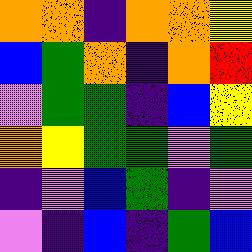[["orange", "orange", "indigo", "orange", "orange", "yellow"], ["blue", "green", "orange", "indigo", "orange", "red"], ["violet", "green", "green", "indigo", "blue", "yellow"], ["orange", "yellow", "green", "green", "violet", "green"], ["indigo", "violet", "blue", "green", "indigo", "violet"], ["violet", "indigo", "blue", "indigo", "green", "blue"]]